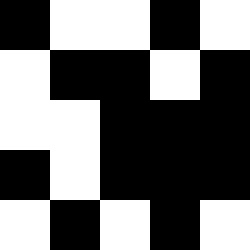[["black", "white", "white", "black", "white"], ["white", "black", "black", "white", "black"], ["white", "white", "black", "black", "black"], ["black", "white", "black", "black", "black"], ["white", "black", "white", "black", "white"]]